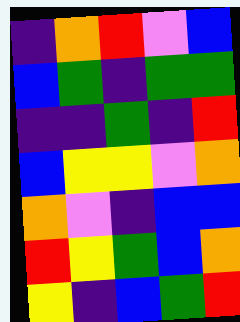[["indigo", "orange", "red", "violet", "blue"], ["blue", "green", "indigo", "green", "green"], ["indigo", "indigo", "green", "indigo", "red"], ["blue", "yellow", "yellow", "violet", "orange"], ["orange", "violet", "indigo", "blue", "blue"], ["red", "yellow", "green", "blue", "orange"], ["yellow", "indigo", "blue", "green", "red"]]